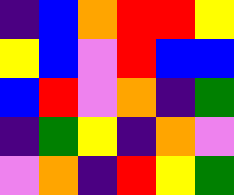[["indigo", "blue", "orange", "red", "red", "yellow"], ["yellow", "blue", "violet", "red", "blue", "blue"], ["blue", "red", "violet", "orange", "indigo", "green"], ["indigo", "green", "yellow", "indigo", "orange", "violet"], ["violet", "orange", "indigo", "red", "yellow", "green"]]